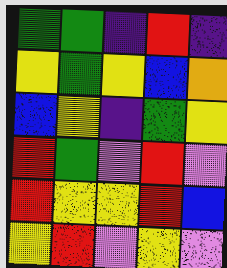[["green", "green", "indigo", "red", "indigo"], ["yellow", "green", "yellow", "blue", "orange"], ["blue", "yellow", "indigo", "green", "yellow"], ["red", "green", "violet", "red", "violet"], ["red", "yellow", "yellow", "red", "blue"], ["yellow", "red", "violet", "yellow", "violet"]]